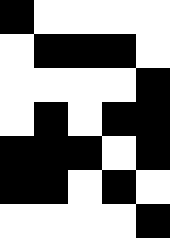[["black", "white", "white", "white", "white"], ["white", "black", "black", "black", "white"], ["white", "white", "white", "white", "black"], ["white", "black", "white", "black", "black"], ["black", "black", "black", "white", "black"], ["black", "black", "white", "black", "white"], ["white", "white", "white", "white", "black"]]